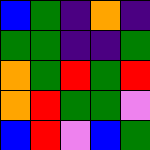[["blue", "green", "indigo", "orange", "indigo"], ["green", "green", "indigo", "indigo", "green"], ["orange", "green", "red", "green", "red"], ["orange", "red", "green", "green", "violet"], ["blue", "red", "violet", "blue", "green"]]